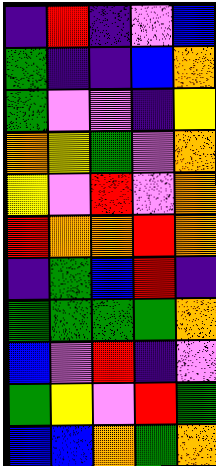[["indigo", "red", "indigo", "violet", "blue"], ["green", "indigo", "indigo", "blue", "orange"], ["green", "violet", "violet", "indigo", "yellow"], ["orange", "yellow", "green", "violet", "orange"], ["yellow", "violet", "red", "violet", "orange"], ["red", "orange", "orange", "red", "orange"], ["indigo", "green", "blue", "red", "indigo"], ["green", "green", "green", "green", "orange"], ["blue", "violet", "red", "indigo", "violet"], ["green", "yellow", "violet", "red", "green"], ["blue", "blue", "orange", "green", "orange"]]